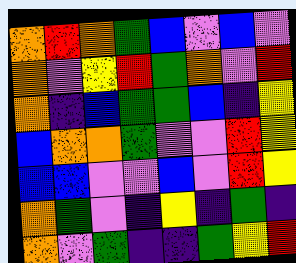[["orange", "red", "orange", "green", "blue", "violet", "blue", "violet"], ["orange", "violet", "yellow", "red", "green", "orange", "violet", "red"], ["orange", "indigo", "blue", "green", "green", "blue", "indigo", "yellow"], ["blue", "orange", "orange", "green", "violet", "violet", "red", "yellow"], ["blue", "blue", "violet", "violet", "blue", "violet", "red", "yellow"], ["orange", "green", "violet", "indigo", "yellow", "indigo", "green", "indigo"], ["orange", "violet", "green", "indigo", "indigo", "green", "yellow", "red"]]